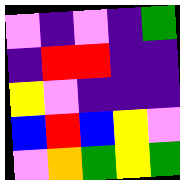[["violet", "indigo", "violet", "indigo", "green"], ["indigo", "red", "red", "indigo", "indigo"], ["yellow", "violet", "indigo", "indigo", "indigo"], ["blue", "red", "blue", "yellow", "violet"], ["violet", "orange", "green", "yellow", "green"]]